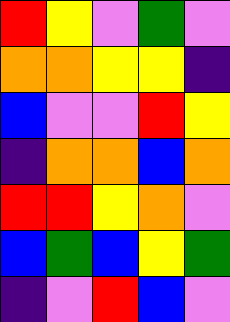[["red", "yellow", "violet", "green", "violet"], ["orange", "orange", "yellow", "yellow", "indigo"], ["blue", "violet", "violet", "red", "yellow"], ["indigo", "orange", "orange", "blue", "orange"], ["red", "red", "yellow", "orange", "violet"], ["blue", "green", "blue", "yellow", "green"], ["indigo", "violet", "red", "blue", "violet"]]